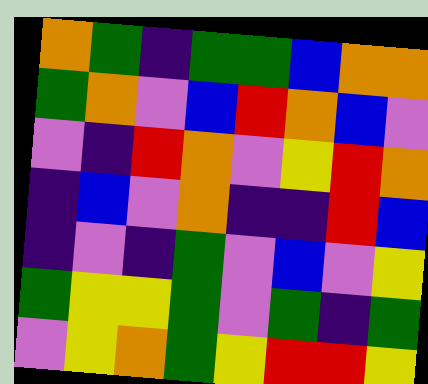[["orange", "green", "indigo", "green", "green", "blue", "orange", "orange"], ["green", "orange", "violet", "blue", "red", "orange", "blue", "violet"], ["violet", "indigo", "red", "orange", "violet", "yellow", "red", "orange"], ["indigo", "blue", "violet", "orange", "indigo", "indigo", "red", "blue"], ["indigo", "violet", "indigo", "green", "violet", "blue", "violet", "yellow"], ["green", "yellow", "yellow", "green", "violet", "green", "indigo", "green"], ["violet", "yellow", "orange", "green", "yellow", "red", "red", "yellow"]]